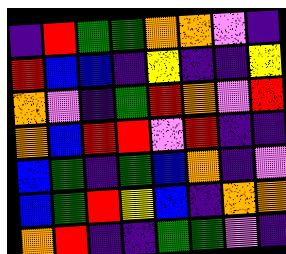[["indigo", "red", "green", "green", "orange", "orange", "violet", "indigo"], ["red", "blue", "blue", "indigo", "yellow", "indigo", "indigo", "yellow"], ["orange", "violet", "indigo", "green", "red", "orange", "violet", "red"], ["orange", "blue", "red", "red", "violet", "red", "indigo", "indigo"], ["blue", "green", "indigo", "green", "blue", "orange", "indigo", "violet"], ["blue", "green", "red", "yellow", "blue", "indigo", "orange", "orange"], ["orange", "red", "indigo", "indigo", "green", "green", "violet", "indigo"]]